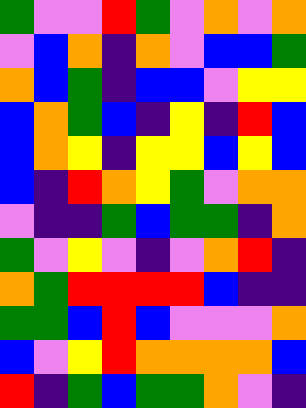[["green", "violet", "violet", "red", "green", "violet", "orange", "violet", "orange"], ["violet", "blue", "orange", "indigo", "orange", "violet", "blue", "blue", "green"], ["orange", "blue", "green", "indigo", "blue", "blue", "violet", "yellow", "yellow"], ["blue", "orange", "green", "blue", "indigo", "yellow", "indigo", "red", "blue"], ["blue", "orange", "yellow", "indigo", "yellow", "yellow", "blue", "yellow", "blue"], ["blue", "indigo", "red", "orange", "yellow", "green", "violet", "orange", "orange"], ["violet", "indigo", "indigo", "green", "blue", "green", "green", "indigo", "orange"], ["green", "violet", "yellow", "violet", "indigo", "violet", "orange", "red", "indigo"], ["orange", "green", "red", "red", "red", "red", "blue", "indigo", "indigo"], ["green", "green", "blue", "red", "blue", "violet", "violet", "violet", "orange"], ["blue", "violet", "yellow", "red", "orange", "orange", "orange", "orange", "blue"], ["red", "indigo", "green", "blue", "green", "green", "orange", "violet", "indigo"]]